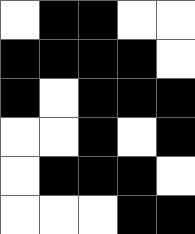[["white", "black", "black", "white", "white"], ["black", "black", "black", "black", "white"], ["black", "white", "black", "black", "black"], ["white", "white", "black", "white", "black"], ["white", "black", "black", "black", "white"], ["white", "white", "white", "black", "black"]]